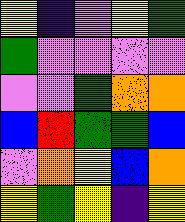[["yellow", "indigo", "violet", "yellow", "green"], ["green", "violet", "violet", "violet", "violet"], ["violet", "violet", "green", "orange", "orange"], ["blue", "red", "green", "green", "blue"], ["violet", "orange", "yellow", "blue", "orange"], ["yellow", "green", "yellow", "indigo", "yellow"]]